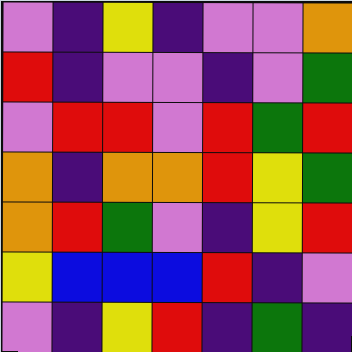[["violet", "indigo", "yellow", "indigo", "violet", "violet", "orange"], ["red", "indigo", "violet", "violet", "indigo", "violet", "green"], ["violet", "red", "red", "violet", "red", "green", "red"], ["orange", "indigo", "orange", "orange", "red", "yellow", "green"], ["orange", "red", "green", "violet", "indigo", "yellow", "red"], ["yellow", "blue", "blue", "blue", "red", "indigo", "violet"], ["violet", "indigo", "yellow", "red", "indigo", "green", "indigo"]]